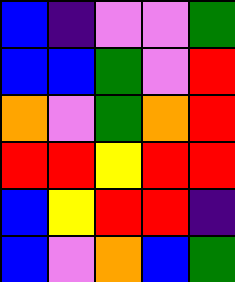[["blue", "indigo", "violet", "violet", "green"], ["blue", "blue", "green", "violet", "red"], ["orange", "violet", "green", "orange", "red"], ["red", "red", "yellow", "red", "red"], ["blue", "yellow", "red", "red", "indigo"], ["blue", "violet", "orange", "blue", "green"]]